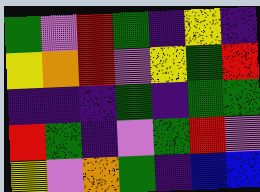[["green", "violet", "red", "green", "indigo", "yellow", "indigo"], ["yellow", "orange", "red", "violet", "yellow", "green", "red"], ["indigo", "indigo", "indigo", "green", "indigo", "green", "green"], ["red", "green", "indigo", "violet", "green", "red", "violet"], ["yellow", "violet", "orange", "green", "indigo", "blue", "blue"]]